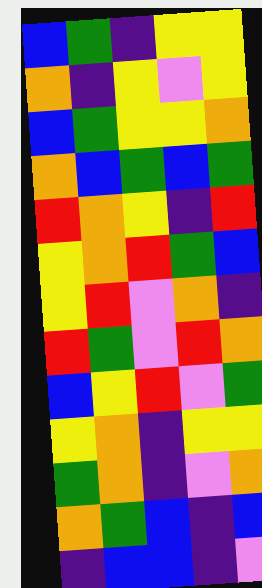[["blue", "green", "indigo", "yellow", "yellow"], ["orange", "indigo", "yellow", "violet", "yellow"], ["blue", "green", "yellow", "yellow", "orange"], ["orange", "blue", "green", "blue", "green"], ["red", "orange", "yellow", "indigo", "red"], ["yellow", "orange", "red", "green", "blue"], ["yellow", "red", "violet", "orange", "indigo"], ["red", "green", "violet", "red", "orange"], ["blue", "yellow", "red", "violet", "green"], ["yellow", "orange", "indigo", "yellow", "yellow"], ["green", "orange", "indigo", "violet", "orange"], ["orange", "green", "blue", "indigo", "blue"], ["indigo", "blue", "blue", "indigo", "violet"]]